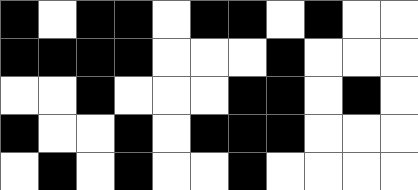[["black", "white", "black", "black", "white", "black", "black", "white", "black", "white", "white"], ["black", "black", "black", "black", "white", "white", "white", "black", "white", "white", "white"], ["white", "white", "black", "white", "white", "white", "black", "black", "white", "black", "white"], ["black", "white", "white", "black", "white", "black", "black", "black", "white", "white", "white"], ["white", "black", "white", "black", "white", "white", "black", "white", "white", "white", "white"]]